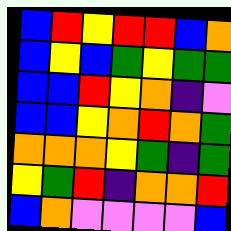[["blue", "red", "yellow", "red", "red", "blue", "orange"], ["blue", "yellow", "blue", "green", "yellow", "green", "green"], ["blue", "blue", "red", "yellow", "orange", "indigo", "violet"], ["blue", "blue", "yellow", "orange", "red", "orange", "green"], ["orange", "orange", "orange", "yellow", "green", "indigo", "green"], ["yellow", "green", "red", "indigo", "orange", "orange", "red"], ["blue", "orange", "violet", "violet", "violet", "violet", "blue"]]